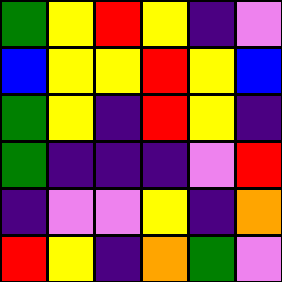[["green", "yellow", "red", "yellow", "indigo", "violet"], ["blue", "yellow", "yellow", "red", "yellow", "blue"], ["green", "yellow", "indigo", "red", "yellow", "indigo"], ["green", "indigo", "indigo", "indigo", "violet", "red"], ["indigo", "violet", "violet", "yellow", "indigo", "orange"], ["red", "yellow", "indigo", "orange", "green", "violet"]]